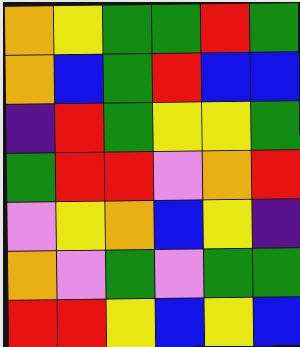[["orange", "yellow", "green", "green", "red", "green"], ["orange", "blue", "green", "red", "blue", "blue"], ["indigo", "red", "green", "yellow", "yellow", "green"], ["green", "red", "red", "violet", "orange", "red"], ["violet", "yellow", "orange", "blue", "yellow", "indigo"], ["orange", "violet", "green", "violet", "green", "green"], ["red", "red", "yellow", "blue", "yellow", "blue"]]